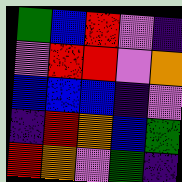[["green", "blue", "red", "violet", "indigo"], ["violet", "red", "red", "violet", "orange"], ["blue", "blue", "blue", "indigo", "violet"], ["indigo", "red", "orange", "blue", "green"], ["red", "orange", "violet", "green", "indigo"]]